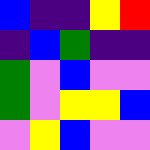[["blue", "indigo", "indigo", "yellow", "red"], ["indigo", "blue", "green", "indigo", "indigo"], ["green", "violet", "blue", "violet", "violet"], ["green", "violet", "yellow", "yellow", "blue"], ["violet", "yellow", "blue", "violet", "violet"]]